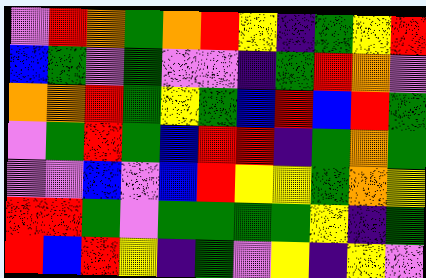[["violet", "red", "orange", "green", "orange", "red", "yellow", "indigo", "green", "yellow", "red"], ["blue", "green", "violet", "green", "violet", "violet", "indigo", "green", "red", "orange", "violet"], ["orange", "orange", "red", "green", "yellow", "green", "blue", "red", "blue", "red", "green"], ["violet", "green", "red", "green", "blue", "red", "red", "indigo", "green", "orange", "green"], ["violet", "violet", "blue", "violet", "blue", "red", "yellow", "yellow", "green", "orange", "yellow"], ["red", "red", "green", "violet", "green", "green", "green", "green", "yellow", "indigo", "green"], ["red", "blue", "red", "yellow", "indigo", "green", "violet", "yellow", "indigo", "yellow", "violet"]]